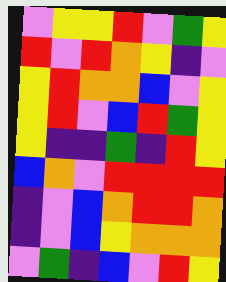[["violet", "yellow", "yellow", "red", "violet", "green", "yellow"], ["red", "violet", "red", "orange", "yellow", "indigo", "violet"], ["yellow", "red", "orange", "orange", "blue", "violet", "yellow"], ["yellow", "red", "violet", "blue", "red", "green", "yellow"], ["yellow", "indigo", "indigo", "green", "indigo", "red", "yellow"], ["blue", "orange", "violet", "red", "red", "red", "red"], ["indigo", "violet", "blue", "orange", "red", "red", "orange"], ["indigo", "violet", "blue", "yellow", "orange", "orange", "orange"], ["violet", "green", "indigo", "blue", "violet", "red", "yellow"]]